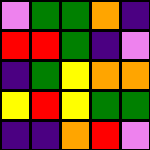[["violet", "green", "green", "orange", "indigo"], ["red", "red", "green", "indigo", "violet"], ["indigo", "green", "yellow", "orange", "orange"], ["yellow", "red", "yellow", "green", "green"], ["indigo", "indigo", "orange", "red", "violet"]]